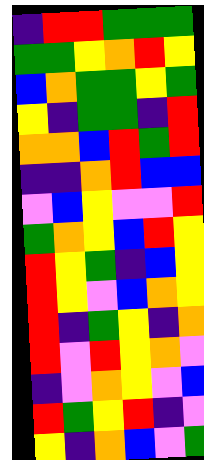[["indigo", "red", "red", "green", "green", "green"], ["green", "green", "yellow", "orange", "red", "yellow"], ["blue", "orange", "green", "green", "yellow", "green"], ["yellow", "indigo", "green", "green", "indigo", "red"], ["orange", "orange", "blue", "red", "green", "red"], ["indigo", "indigo", "orange", "red", "blue", "blue"], ["violet", "blue", "yellow", "violet", "violet", "red"], ["green", "orange", "yellow", "blue", "red", "yellow"], ["red", "yellow", "green", "indigo", "blue", "yellow"], ["red", "yellow", "violet", "blue", "orange", "yellow"], ["red", "indigo", "green", "yellow", "indigo", "orange"], ["red", "violet", "red", "yellow", "orange", "violet"], ["indigo", "violet", "orange", "yellow", "violet", "blue"], ["red", "green", "yellow", "red", "indigo", "violet"], ["yellow", "indigo", "orange", "blue", "violet", "green"]]